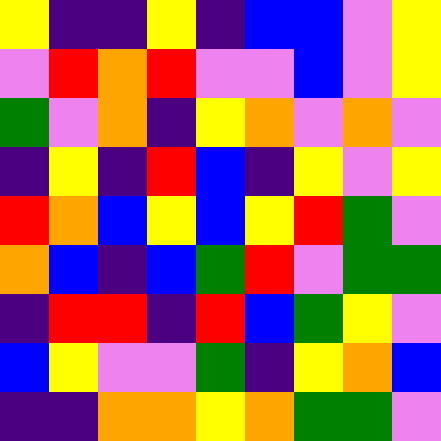[["yellow", "indigo", "indigo", "yellow", "indigo", "blue", "blue", "violet", "yellow"], ["violet", "red", "orange", "red", "violet", "violet", "blue", "violet", "yellow"], ["green", "violet", "orange", "indigo", "yellow", "orange", "violet", "orange", "violet"], ["indigo", "yellow", "indigo", "red", "blue", "indigo", "yellow", "violet", "yellow"], ["red", "orange", "blue", "yellow", "blue", "yellow", "red", "green", "violet"], ["orange", "blue", "indigo", "blue", "green", "red", "violet", "green", "green"], ["indigo", "red", "red", "indigo", "red", "blue", "green", "yellow", "violet"], ["blue", "yellow", "violet", "violet", "green", "indigo", "yellow", "orange", "blue"], ["indigo", "indigo", "orange", "orange", "yellow", "orange", "green", "green", "violet"]]